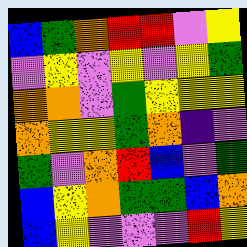[["blue", "green", "orange", "red", "red", "violet", "yellow"], ["violet", "yellow", "violet", "yellow", "violet", "yellow", "green"], ["orange", "orange", "violet", "green", "yellow", "yellow", "yellow"], ["orange", "yellow", "yellow", "green", "orange", "indigo", "violet"], ["green", "violet", "orange", "red", "blue", "violet", "green"], ["blue", "yellow", "orange", "green", "green", "blue", "orange"], ["blue", "yellow", "violet", "violet", "violet", "red", "yellow"]]